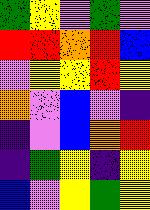[["green", "yellow", "violet", "green", "violet"], ["red", "red", "orange", "red", "blue"], ["violet", "yellow", "yellow", "red", "yellow"], ["orange", "violet", "blue", "violet", "indigo"], ["indigo", "violet", "blue", "orange", "red"], ["indigo", "green", "yellow", "indigo", "yellow"], ["blue", "violet", "yellow", "green", "yellow"]]